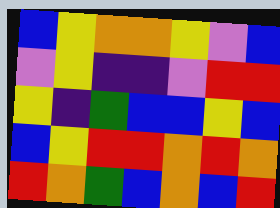[["blue", "yellow", "orange", "orange", "yellow", "violet", "blue"], ["violet", "yellow", "indigo", "indigo", "violet", "red", "red"], ["yellow", "indigo", "green", "blue", "blue", "yellow", "blue"], ["blue", "yellow", "red", "red", "orange", "red", "orange"], ["red", "orange", "green", "blue", "orange", "blue", "red"]]